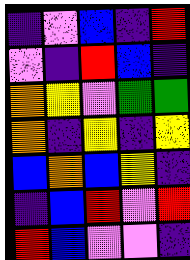[["indigo", "violet", "blue", "indigo", "red"], ["violet", "indigo", "red", "blue", "indigo"], ["orange", "yellow", "violet", "green", "green"], ["orange", "indigo", "yellow", "indigo", "yellow"], ["blue", "orange", "blue", "yellow", "indigo"], ["indigo", "blue", "red", "violet", "red"], ["red", "blue", "violet", "violet", "indigo"]]